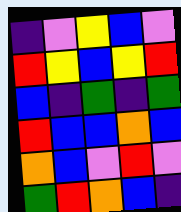[["indigo", "violet", "yellow", "blue", "violet"], ["red", "yellow", "blue", "yellow", "red"], ["blue", "indigo", "green", "indigo", "green"], ["red", "blue", "blue", "orange", "blue"], ["orange", "blue", "violet", "red", "violet"], ["green", "red", "orange", "blue", "indigo"]]